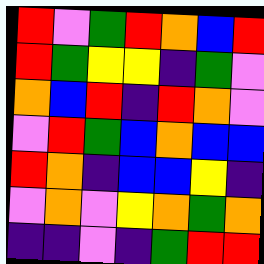[["red", "violet", "green", "red", "orange", "blue", "red"], ["red", "green", "yellow", "yellow", "indigo", "green", "violet"], ["orange", "blue", "red", "indigo", "red", "orange", "violet"], ["violet", "red", "green", "blue", "orange", "blue", "blue"], ["red", "orange", "indigo", "blue", "blue", "yellow", "indigo"], ["violet", "orange", "violet", "yellow", "orange", "green", "orange"], ["indigo", "indigo", "violet", "indigo", "green", "red", "red"]]